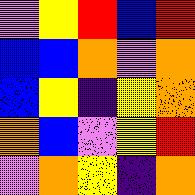[["violet", "yellow", "red", "blue", "red"], ["blue", "blue", "orange", "violet", "orange"], ["blue", "yellow", "indigo", "yellow", "orange"], ["orange", "blue", "violet", "yellow", "red"], ["violet", "orange", "yellow", "indigo", "orange"]]